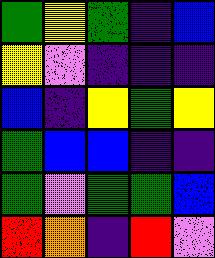[["green", "yellow", "green", "indigo", "blue"], ["yellow", "violet", "indigo", "indigo", "indigo"], ["blue", "indigo", "yellow", "green", "yellow"], ["green", "blue", "blue", "indigo", "indigo"], ["green", "violet", "green", "green", "blue"], ["red", "orange", "indigo", "red", "violet"]]